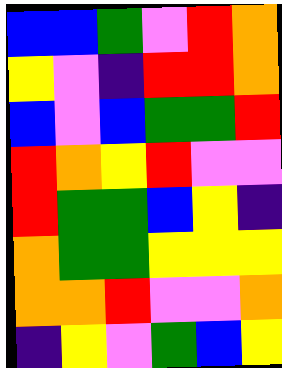[["blue", "blue", "green", "violet", "red", "orange"], ["yellow", "violet", "indigo", "red", "red", "orange"], ["blue", "violet", "blue", "green", "green", "red"], ["red", "orange", "yellow", "red", "violet", "violet"], ["red", "green", "green", "blue", "yellow", "indigo"], ["orange", "green", "green", "yellow", "yellow", "yellow"], ["orange", "orange", "red", "violet", "violet", "orange"], ["indigo", "yellow", "violet", "green", "blue", "yellow"]]